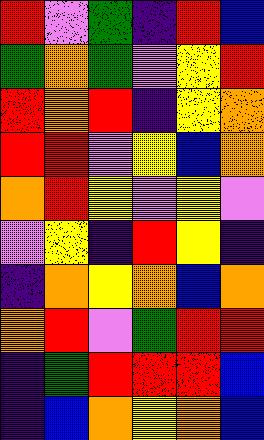[["red", "violet", "green", "indigo", "red", "blue"], ["green", "orange", "green", "violet", "yellow", "red"], ["red", "orange", "red", "indigo", "yellow", "orange"], ["red", "red", "violet", "yellow", "blue", "orange"], ["orange", "red", "yellow", "violet", "yellow", "violet"], ["violet", "yellow", "indigo", "red", "yellow", "indigo"], ["indigo", "orange", "yellow", "orange", "blue", "orange"], ["orange", "red", "violet", "green", "red", "red"], ["indigo", "green", "red", "red", "red", "blue"], ["indigo", "blue", "orange", "yellow", "orange", "blue"]]